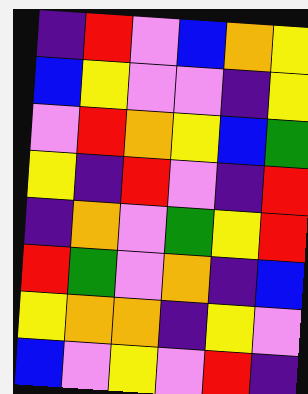[["indigo", "red", "violet", "blue", "orange", "yellow"], ["blue", "yellow", "violet", "violet", "indigo", "yellow"], ["violet", "red", "orange", "yellow", "blue", "green"], ["yellow", "indigo", "red", "violet", "indigo", "red"], ["indigo", "orange", "violet", "green", "yellow", "red"], ["red", "green", "violet", "orange", "indigo", "blue"], ["yellow", "orange", "orange", "indigo", "yellow", "violet"], ["blue", "violet", "yellow", "violet", "red", "indigo"]]